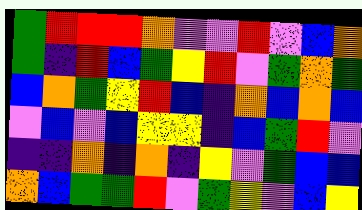[["green", "red", "red", "red", "orange", "violet", "violet", "red", "violet", "blue", "orange"], ["green", "indigo", "red", "blue", "green", "yellow", "red", "violet", "green", "orange", "green"], ["blue", "orange", "green", "yellow", "red", "blue", "indigo", "orange", "blue", "orange", "blue"], ["violet", "blue", "violet", "blue", "yellow", "yellow", "indigo", "blue", "green", "red", "violet"], ["indigo", "indigo", "orange", "indigo", "orange", "indigo", "yellow", "violet", "green", "blue", "blue"], ["orange", "blue", "green", "green", "red", "violet", "green", "yellow", "violet", "blue", "yellow"]]